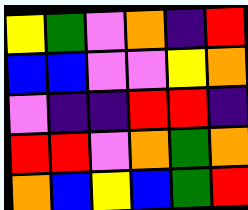[["yellow", "green", "violet", "orange", "indigo", "red"], ["blue", "blue", "violet", "violet", "yellow", "orange"], ["violet", "indigo", "indigo", "red", "red", "indigo"], ["red", "red", "violet", "orange", "green", "orange"], ["orange", "blue", "yellow", "blue", "green", "red"]]